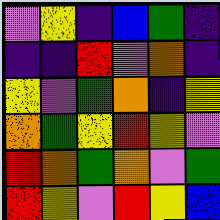[["violet", "yellow", "indigo", "blue", "green", "indigo"], ["indigo", "indigo", "red", "violet", "orange", "indigo"], ["yellow", "violet", "green", "orange", "indigo", "yellow"], ["orange", "green", "yellow", "red", "yellow", "violet"], ["red", "orange", "green", "orange", "violet", "green"], ["red", "yellow", "violet", "red", "yellow", "blue"]]